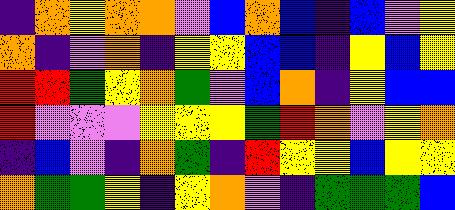[["indigo", "orange", "yellow", "orange", "orange", "violet", "blue", "orange", "blue", "indigo", "blue", "violet", "yellow"], ["orange", "indigo", "violet", "orange", "indigo", "yellow", "yellow", "blue", "blue", "indigo", "yellow", "blue", "yellow"], ["red", "red", "green", "yellow", "orange", "green", "violet", "blue", "orange", "indigo", "yellow", "blue", "blue"], ["red", "violet", "violet", "violet", "yellow", "yellow", "yellow", "green", "red", "orange", "violet", "yellow", "orange"], ["indigo", "blue", "violet", "indigo", "orange", "green", "indigo", "red", "yellow", "yellow", "blue", "yellow", "yellow"], ["orange", "green", "green", "yellow", "indigo", "yellow", "orange", "violet", "indigo", "green", "green", "green", "blue"]]